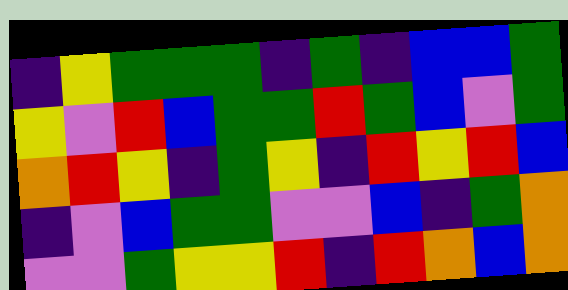[["indigo", "yellow", "green", "green", "green", "indigo", "green", "indigo", "blue", "blue", "green"], ["yellow", "violet", "red", "blue", "green", "green", "red", "green", "blue", "violet", "green"], ["orange", "red", "yellow", "indigo", "green", "yellow", "indigo", "red", "yellow", "red", "blue"], ["indigo", "violet", "blue", "green", "green", "violet", "violet", "blue", "indigo", "green", "orange"], ["violet", "violet", "green", "yellow", "yellow", "red", "indigo", "red", "orange", "blue", "orange"]]